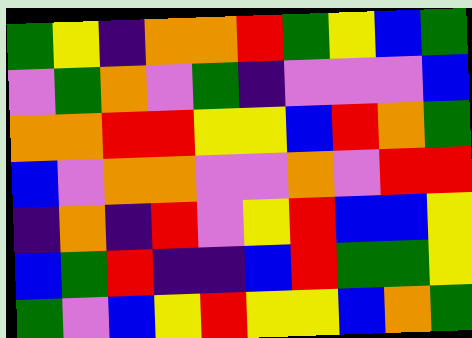[["green", "yellow", "indigo", "orange", "orange", "red", "green", "yellow", "blue", "green"], ["violet", "green", "orange", "violet", "green", "indigo", "violet", "violet", "violet", "blue"], ["orange", "orange", "red", "red", "yellow", "yellow", "blue", "red", "orange", "green"], ["blue", "violet", "orange", "orange", "violet", "violet", "orange", "violet", "red", "red"], ["indigo", "orange", "indigo", "red", "violet", "yellow", "red", "blue", "blue", "yellow"], ["blue", "green", "red", "indigo", "indigo", "blue", "red", "green", "green", "yellow"], ["green", "violet", "blue", "yellow", "red", "yellow", "yellow", "blue", "orange", "green"]]